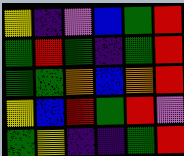[["yellow", "indigo", "violet", "blue", "green", "red"], ["green", "red", "green", "indigo", "green", "red"], ["green", "green", "orange", "blue", "orange", "red"], ["yellow", "blue", "red", "green", "red", "violet"], ["green", "yellow", "indigo", "indigo", "green", "red"]]